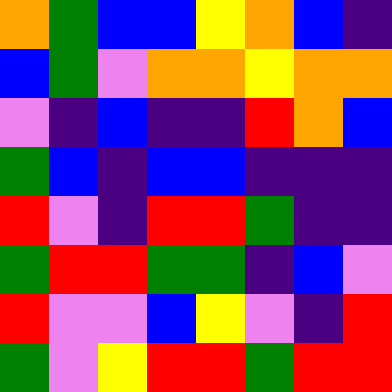[["orange", "green", "blue", "blue", "yellow", "orange", "blue", "indigo"], ["blue", "green", "violet", "orange", "orange", "yellow", "orange", "orange"], ["violet", "indigo", "blue", "indigo", "indigo", "red", "orange", "blue"], ["green", "blue", "indigo", "blue", "blue", "indigo", "indigo", "indigo"], ["red", "violet", "indigo", "red", "red", "green", "indigo", "indigo"], ["green", "red", "red", "green", "green", "indigo", "blue", "violet"], ["red", "violet", "violet", "blue", "yellow", "violet", "indigo", "red"], ["green", "violet", "yellow", "red", "red", "green", "red", "red"]]